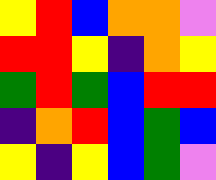[["yellow", "red", "blue", "orange", "orange", "violet"], ["red", "red", "yellow", "indigo", "orange", "yellow"], ["green", "red", "green", "blue", "red", "red"], ["indigo", "orange", "red", "blue", "green", "blue"], ["yellow", "indigo", "yellow", "blue", "green", "violet"]]